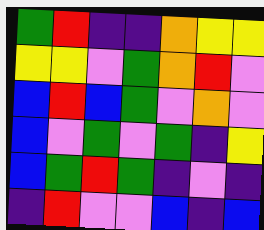[["green", "red", "indigo", "indigo", "orange", "yellow", "yellow"], ["yellow", "yellow", "violet", "green", "orange", "red", "violet"], ["blue", "red", "blue", "green", "violet", "orange", "violet"], ["blue", "violet", "green", "violet", "green", "indigo", "yellow"], ["blue", "green", "red", "green", "indigo", "violet", "indigo"], ["indigo", "red", "violet", "violet", "blue", "indigo", "blue"]]